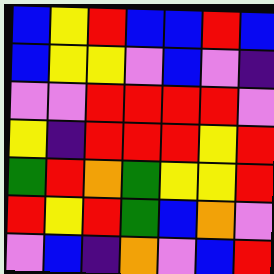[["blue", "yellow", "red", "blue", "blue", "red", "blue"], ["blue", "yellow", "yellow", "violet", "blue", "violet", "indigo"], ["violet", "violet", "red", "red", "red", "red", "violet"], ["yellow", "indigo", "red", "red", "red", "yellow", "red"], ["green", "red", "orange", "green", "yellow", "yellow", "red"], ["red", "yellow", "red", "green", "blue", "orange", "violet"], ["violet", "blue", "indigo", "orange", "violet", "blue", "red"]]